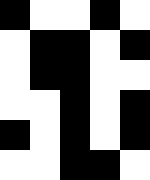[["black", "white", "white", "black", "white"], ["white", "black", "black", "white", "black"], ["white", "black", "black", "white", "white"], ["white", "white", "black", "white", "black"], ["black", "white", "black", "white", "black"], ["white", "white", "black", "black", "white"]]